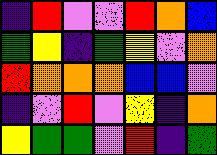[["indigo", "red", "violet", "violet", "red", "orange", "blue"], ["green", "yellow", "indigo", "green", "yellow", "violet", "orange"], ["red", "orange", "orange", "orange", "blue", "blue", "violet"], ["indigo", "violet", "red", "violet", "yellow", "indigo", "orange"], ["yellow", "green", "green", "violet", "red", "indigo", "green"]]